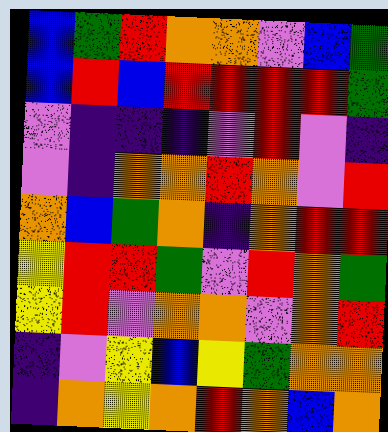[["blue", "green", "red", "orange", "orange", "violet", "blue", "green"], ["blue", "red", "blue", "red", "red", "red", "red", "green"], ["violet", "indigo", "indigo", "indigo", "violet", "red", "violet", "indigo"], ["violet", "indigo", "orange", "orange", "red", "orange", "violet", "red"], ["orange", "blue", "green", "orange", "indigo", "orange", "red", "red"], ["yellow", "red", "red", "green", "violet", "red", "orange", "green"], ["yellow", "red", "violet", "orange", "orange", "violet", "orange", "red"], ["indigo", "violet", "yellow", "blue", "yellow", "green", "orange", "orange"], ["indigo", "orange", "yellow", "orange", "red", "orange", "blue", "orange"]]